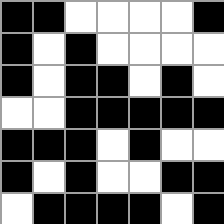[["black", "black", "white", "white", "white", "white", "black"], ["black", "white", "black", "white", "white", "white", "white"], ["black", "white", "black", "black", "white", "black", "white"], ["white", "white", "black", "black", "black", "black", "black"], ["black", "black", "black", "white", "black", "white", "white"], ["black", "white", "black", "white", "white", "black", "black"], ["white", "black", "black", "black", "black", "white", "black"]]